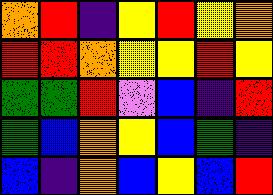[["orange", "red", "indigo", "yellow", "red", "yellow", "orange"], ["red", "red", "orange", "yellow", "yellow", "red", "yellow"], ["green", "green", "red", "violet", "blue", "indigo", "red"], ["green", "blue", "orange", "yellow", "blue", "green", "indigo"], ["blue", "indigo", "orange", "blue", "yellow", "blue", "red"]]